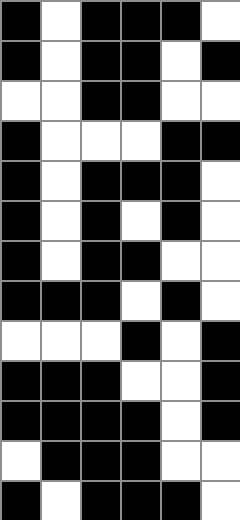[["black", "white", "black", "black", "black", "white"], ["black", "white", "black", "black", "white", "black"], ["white", "white", "black", "black", "white", "white"], ["black", "white", "white", "white", "black", "black"], ["black", "white", "black", "black", "black", "white"], ["black", "white", "black", "white", "black", "white"], ["black", "white", "black", "black", "white", "white"], ["black", "black", "black", "white", "black", "white"], ["white", "white", "white", "black", "white", "black"], ["black", "black", "black", "white", "white", "black"], ["black", "black", "black", "black", "white", "black"], ["white", "black", "black", "black", "white", "white"], ["black", "white", "black", "black", "black", "white"]]